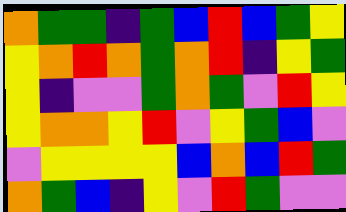[["orange", "green", "green", "indigo", "green", "blue", "red", "blue", "green", "yellow"], ["yellow", "orange", "red", "orange", "green", "orange", "red", "indigo", "yellow", "green"], ["yellow", "indigo", "violet", "violet", "green", "orange", "green", "violet", "red", "yellow"], ["yellow", "orange", "orange", "yellow", "red", "violet", "yellow", "green", "blue", "violet"], ["violet", "yellow", "yellow", "yellow", "yellow", "blue", "orange", "blue", "red", "green"], ["orange", "green", "blue", "indigo", "yellow", "violet", "red", "green", "violet", "violet"]]